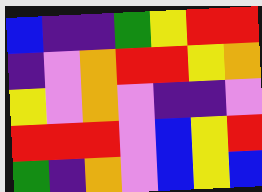[["blue", "indigo", "indigo", "green", "yellow", "red", "red"], ["indigo", "violet", "orange", "red", "red", "yellow", "orange"], ["yellow", "violet", "orange", "violet", "indigo", "indigo", "violet"], ["red", "red", "red", "violet", "blue", "yellow", "red"], ["green", "indigo", "orange", "violet", "blue", "yellow", "blue"]]